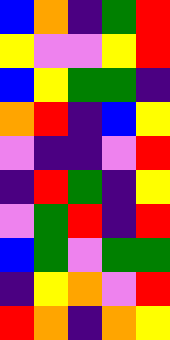[["blue", "orange", "indigo", "green", "red"], ["yellow", "violet", "violet", "yellow", "red"], ["blue", "yellow", "green", "green", "indigo"], ["orange", "red", "indigo", "blue", "yellow"], ["violet", "indigo", "indigo", "violet", "red"], ["indigo", "red", "green", "indigo", "yellow"], ["violet", "green", "red", "indigo", "red"], ["blue", "green", "violet", "green", "green"], ["indigo", "yellow", "orange", "violet", "red"], ["red", "orange", "indigo", "orange", "yellow"]]